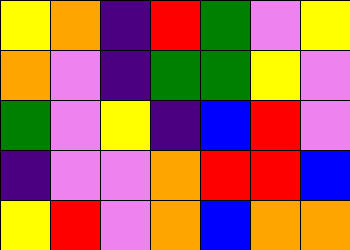[["yellow", "orange", "indigo", "red", "green", "violet", "yellow"], ["orange", "violet", "indigo", "green", "green", "yellow", "violet"], ["green", "violet", "yellow", "indigo", "blue", "red", "violet"], ["indigo", "violet", "violet", "orange", "red", "red", "blue"], ["yellow", "red", "violet", "orange", "blue", "orange", "orange"]]